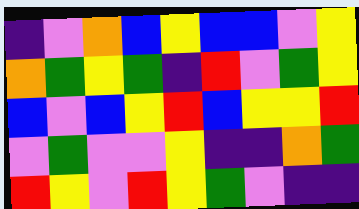[["indigo", "violet", "orange", "blue", "yellow", "blue", "blue", "violet", "yellow"], ["orange", "green", "yellow", "green", "indigo", "red", "violet", "green", "yellow"], ["blue", "violet", "blue", "yellow", "red", "blue", "yellow", "yellow", "red"], ["violet", "green", "violet", "violet", "yellow", "indigo", "indigo", "orange", "green"], ["red", "yellow", "violet", "red", "yellow", "green", "violet", "indigo", "indigo"]]